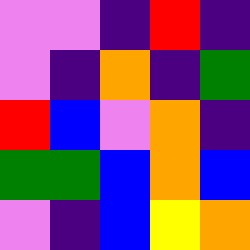[["violet", "violet", "indigo", "red", "indigo"], ["violet", "indigo", "orange", "indigo", "green"], ["red", "blue", "violet", "orange", "indigo"], ["green", "green", "blue", "orange", "blue"], ["violet", "indigo", "blue", "yellow", "orange"]]